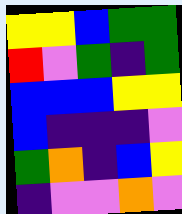[["yellow", "yellow", "blue", "green", "green"], ["red", "violet", "green", "indigo", "green"], ["blue", "blue", "blue", "yellow", "yellow"], ["blue", "indigo", "indigo", "indigo", "violet"], ["green", "orange", "indigo", "blue", "yellow"], ["indigo", "violet", "violet", "orange", "violet"]]